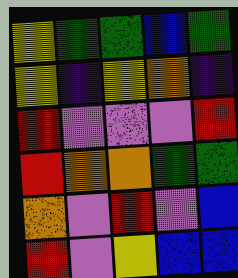[["yellow", "green", "green", "blue", "green"], ["yellow", "indigo", "yellow", "orange", "indigo"], ["red", "violet", "violet", "violet", "red"], ["red", "orange", "orange", "green", "green"], ["orange", "violet", "red", "violet", "blue"], ["red", "violet", "yellow", "blue", "blue"]]